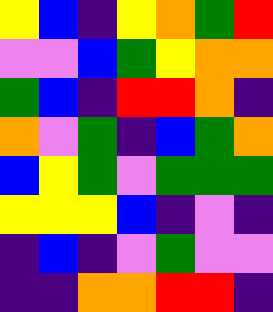[["yellow", "blue", "indigo", "yellow", "orange", "green", "red"], ["violet", "violet", "blue", "green", "yellow", "orange", "orange"], ["green", "blue", "indigo", "red", "red", "orange", "indigo"], ["orange", "violet", "green", "indigo", "blue", "green", "orange"], ["blue", "yellow", "green", "violet", "green", "green", "green"], ["yellow", "yellow", "yellow", "blue", "indigo", "violet", "indigo"], ["indigo", "blue", "indigo", "violet", "green", "violet", "violet"], ["indigo", "indigo", "orange", "orange", "red", "red", "indigo"]]